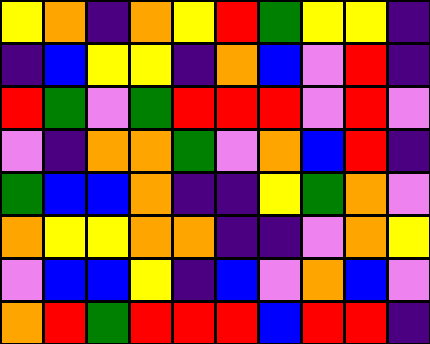[["yellow", "orange", "indigo", "orange", "yellow", "red", "green", "yellow", "yellow", "indigo"], ["indigo", "blue", "yellow", "yellow", "indigo", "orange", "blue", "violet", "red", "indigo"], ["red", "green", "violet", "green", "red", "red", "red", "violet", "red", "violet"], ["violet", "indigo", "orange", "orange", "green", "violet", "orange", "blue", "red", "indigo"], ["green", "blue", "blue", "orange", "indigo", "indigo", "yellow", "green", "orange", "violet"], ["orange", "yellow", "yellow", "orange", "orange", "indigo", "indigo", "violet", "orange", "yellow"], ["violet", "blue", "blue", "yellow", "indigo", "blue", "violet", "orange", "blue", "violet"], ["orange", "red", "green", "red", "red", "red", "blue", "red", "red", "indigo"]]